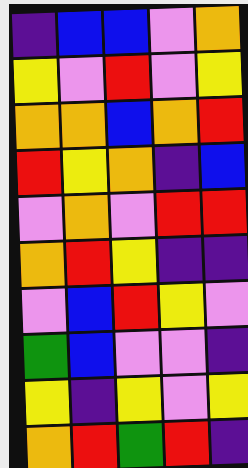[["indigo", "blue", "blue", "violet", "orange"], ["yellow", "violet", "red", "violet", "yellow"], ["orange", "orange", "blue", "orange", "red"], ["red", "yellow", "orange", "indigo", "blue"], ["violet", "orange", "violet", "red", "red"], ["orange", "red", "yellow", "indigo", "indigo"], ["violet", "blue", "red", "yellow", "violet"], ["green", "blue", "violet", "violet", "indigo"], ["yellow", "indigo", "yellow", "violet", "yellow"], ["orange", "red", "green", "red", "indigo"]]